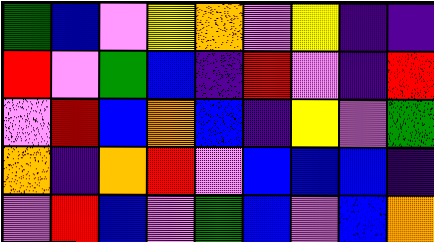[["green", "blue", "violet", "yellow", "orange", "violet", "yellow", "indigo", "indigo"], ["red", "violet", "green", "blue", "indigo", "red", "violet", "indigo", "red"], ["violet", "red", "blue", "orange", "blue", "indigo", "yellow", "violet", "green"], ["orange", "indigo", "orange", "red", "violet", "blue", "blue", "blue", "indigo"], ["violet", "red", "blue", "violet", "green", "blue", "violet", "blue", "orange"]]